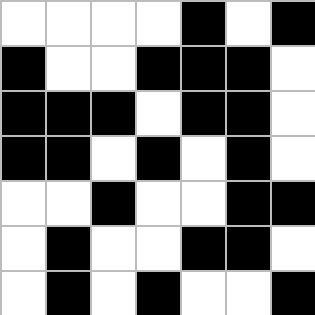[["white", "white", "white", "white", "black", "white", "black"], ["black", "white", "white", "black", "black", "black", "white"], ["black", "black", "black", "white", "black", "black", "white"], ["black", "black", "white", "black", "white", "black", "white"], ["white", "white", "black", "white", "white", "black", "black"], ["white", "black", "white", "white", "black", "black", "white"], ["white", "black", "white", "black", "white", "white", "black"]]